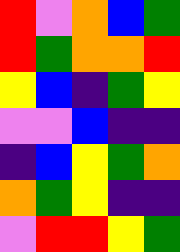[["red", "violet", "orange", "blue", "green"], ["red", "green", "orange", "orange", "red"], ["yellow", "blue", "indigo", "green", "yellow"], ["violet", "violet", "blue", "indigo", "indigo"], ["indigo", "blue", "yellow", "green", "orange"], ["orange", "green", "yellow", "indigo", "indigo"], ["violet", "red", "red", "yellow", "green"]]